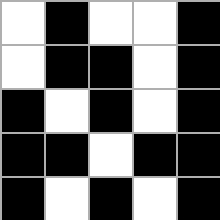[["white", "black", "white", "white", "black"], ["white", "black", "black", "white", "black"], ["black", "white", "black", "white", "black"], ["black", "black", "white", "black", "black"], ["black", "white", "black", "white", "black"]]